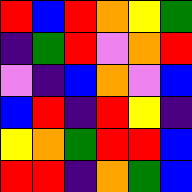[["red", "blue", "red", "orange", "yellow", "green"], ["indigo", "green", "red", "violet", "orange", "red"], ["violet", "indigo", "blue", "orange", "violet", "blue"], ["blue", "red", "indigo", "red", "yellow", "indigo"], ["yellow", "orange", "green", "red", "red", "blue"], ["red", "red", "indigo", "orange", "green", "blue"]]